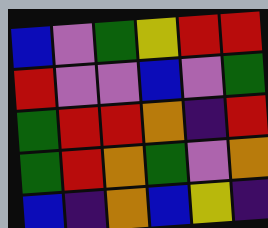[["blue", "violet", "green", "yellow", "red", "red"], ["red", "violet", "violet", "blue", "violet", "green"], ["green", "red", "red", "orange", "indigo", "red"], ["green", "red", "orange", "green", "violet", "orange"], ["blue", "indigo", "orange", "blue", "yellow", "indigo"]]